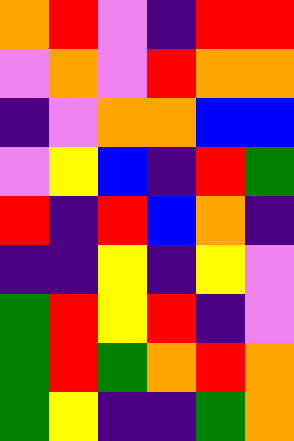[["orange", "red", "violet", "indigo", "red", "red"], ["violet", "orange", "violet", "red", "orange", "orange"], ["indigo", "violet", "orange", "orange", "blue", "blue"], ["violet", "yellow", "blue", "indigo", "red", "green"], ["red", "indigo", "red", "blue", "orange", "indigo"], ["indigo", "indigo", "yellow", "indigo", "yellow", "violet"], ["green", "red", "yellow", "red", "indigo", "violet"], ["green", "red", "green", "orange", "red", "orange"], ["green", "yellow", "indigo", "indigo", "green", "orange"]]